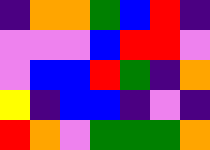[["indigo", "orange", "orange", "green", "blue", "red", "indigo"], ["violet", "violet", "violet", "blue", "red", "red", "violet"], ["violet", "blue", "blue", "red", "green", "indigo", "orange"], ["yellow", "indigo", "blue", "blue", "indigo", "violet", "indigo"], ["red", "orange", "violet", "green", "green", "green", "orange"]]